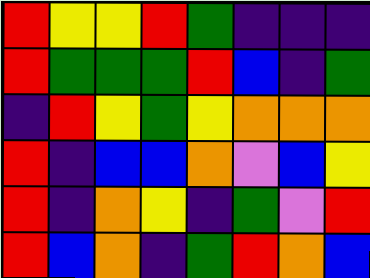[["red", "yellow", "yellow", "red", "green", "indigo", "indigo", "indigo"], ["red", "green", "green", "green", "red", "blue", "indigo", "green"], ["indigo", "red", "yellow", "green", "yellow", "orange", "orange", "orange"], ["red", "indigo", "blue", "blue", "orange", "violet", "blue", "yellow"], ["red", "indigo", "orange", "yellow", "indigo", "green", "violet", "red"], ["red", "blue", "orange", "indigo", "green", "red", "orange", "blue"]]